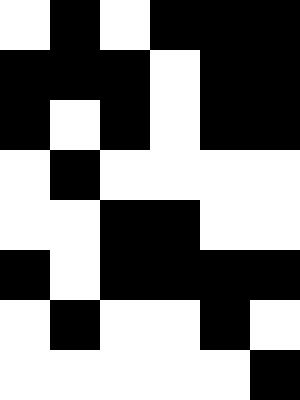[["white", "black", "white", "black", "black", "black"], ["black", "black", "black", "white", "black", "black"], ["black", "white", "black", "white", "black", "black"], ["white", "black", "white", "white", "white", "white"], ["white", "white", "black", "black", "white", "white"], ["black", "white", "black", "black", "black", "black"], ["white", "black", "white", "white", "black", "white"], ["white", "white", "white", "white", "white", "black"]]